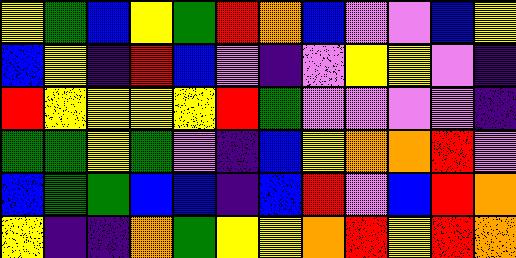[["yellow", "green", "blue", "yellow", "green", "red", "orange", "blue", "violet", "violet", "blue", "yellow"], ["blue", "yellow", "indigo", "red", "blue", "violet", "indigo", "violet", "yellow", "yellow", "violet", "indigo"], ["red", "yellow", "yellow", "yellow", "yellow", "red", "green", "violet", "violet", "violet", "violet", "indigo"], ["green", "green", "yellow", "green", "violet", "indigo", "blue", "yellow", "orange", "orange", "red", "violet"], ["blue", "green", "green", "blue", "blue", "indigo", "blue", "red", "violet", "blue", "red", "orange"], ["yellow", "indigo", "indigo", "orange", "green", "yellow", "yellow", "orange", "red", "yellow", "red", "orange"]]